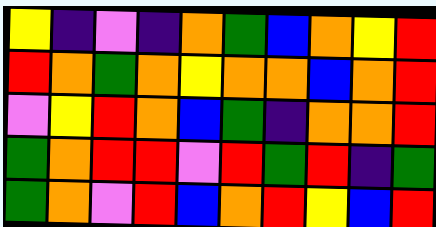[["yellow", "indigo", "violet", "indigo", "orange", "green", "blue", "orange", "yellow", "red"], ["red", "orange", "green", "orange", "yellow", "orange", "orange", "blue", "orange", "red"], ["violet", "yellow", "red", "orange", "blue", "green", "indigo", "orange", "orange", "red"], ["green", "orange", "red", "red", "violet", "red", "green", "red", "indigo", "green"], ["green", "orange", "violet", "red", "blue", "orange", "red", "yellow", "blue", "red"]]